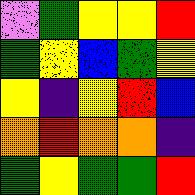[["violet", "green", "yellow", "yellow", "red"], ["green", "yellow", "blue", "green", "yellow"], ["yellow", "indigo", "yellow", "red", "blue"], ["orange", "red", "orange", "orange", "indigo"], ["green", "yellow", "green", "green", "red"]]